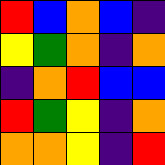[["red", "blue", "orange", "blue", "indigo"], ["yellow", "green", "orange", "indigo", "orange"], ["indigo", "orange", "red", "blue", "blue"], ["red", "green", "yellow", "indigo", "orange"], ["orange", "orange", "yellow", "indigo", "red"]]